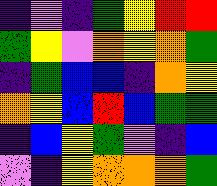[["indigo", "violet", "indigo", "green", "yellow", "red", "red"], ["green", "yellow", "violet", "orange", "yellow", "orange", "green"], ["indigo", "green", "blue", "blue", "indigo", "orange", "yellow"], ["orange", "yellow", "blue", "red", "blue", "green", "green"], ["indigo", "blue", "yellow", "green", "violet", "indigo", "blue"], ["violet", "indigo", "yellow", "orange", "orange", "orange", "green"]]